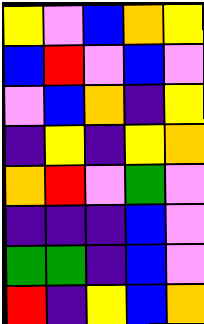[["yellow", "violet", "blue", "orange", "yellow"], ["blue", "red", "violet", "blue", "violet"], ["violet", "blue", "orange", "indigo", "yellow"], ["indigo", "yellow", "indigo", "yellow", "orange"], ["orange", "red", "violet", "green", "violet"], ["indigo", "indigo", "indigo", "blue", "violet"], ["green", "green", "indigo", "blue", "violet"], ["red", "indigo", "yellow", "blue", "orange"]]